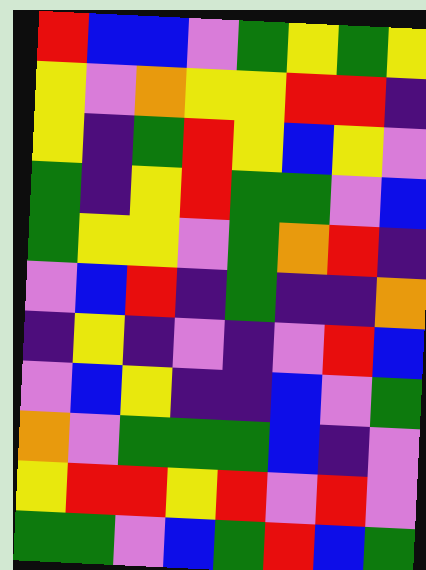[["red", "blue", "blue", "violet", "green", "yellow", "green", "yellow"], ["yellow", "violet", "orange", "yellow", "yellow", "red", "red", "indigo"], ["yellow", "indigo", "green", "red", "yellow", "blue", "yellow", "violet"], ["green", "indigo", "yellow", "red", "green", "green", "violet", "blue"], ["green", "yellow", "yellow", "violet", "green", "orange", "red", "indigo"], ["violet", "blue", "red", "indigo", "green", "indigo", "indigo", "orange"], ["indigo", "yellow", "indigo", "violet", "indigo", "violet", "red", "blue"], ["violet", "blue", "yellow", "indigo", "indigo", "blue", "violet", "green"], ["orange", "violet", "green", "green", "green", "blue", "indigo", "violet"], ["yellow", "red", "red", "yellow", "red", "violet", "red", "violet"], ["green", "green", "violet", "blue", "green", "red", "blue", "green"]]